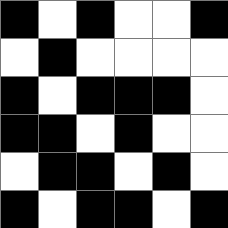[["black", "white", "black", "white", "white", "black"], ["white", "black", "white", "white", "white", "white"], ["black", "white", "black", "black", "black", "white"], ["black", "black", "white", "black", "white", "white"], ["white", "black", "black", "white", "black", "white"], ["black", "white", "black", "black", "white", "black"]]